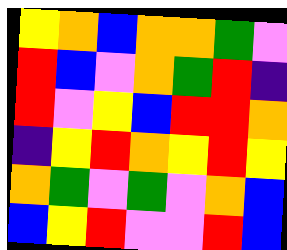[["yellow", "orange", "blue", "orange", "orange", "green", "violet"], ["red", "blue", "violet", "orange", "green", "red", "indigo"], ["red", "violet", "yellow", "blue", "red", "red", "orange"], ["indigo", "yellow", "red", "orange", "yellow", "red", "yellow"], ["orange", "green", "violet", "green", "violet", "orange", "blue"], ["blue", "yellow", "red", "violet", "violet", "red", "blue"]]